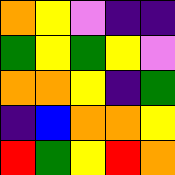[["orange", "yellow", "violet", "indigo", "indigo"], ["green", "yellow", "green", "yellow", "violet"], ["orange", "orange", "yellow", "indigo", "green"], ["indigo", "blue", "orange", "orange", "yellow"], ["red", "green", "yellow", "red", "orange"]]